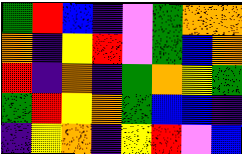[["green", "red", "blue", "indigo", "violet", "green", "orange", "orange"], ["orange", "indigo", "yellow", "red", "violet", "green", "blue", "orange"], ["red", "indigo", "orange", "indigo", "green", "orange", "yellow", "green"], ["green", "red", "yellow", "orange", "green", "blue", "blue", "indigo"], ["indigo", "yellow", "orange", "indigo", "yellow", "red", "violet", "blue"]]